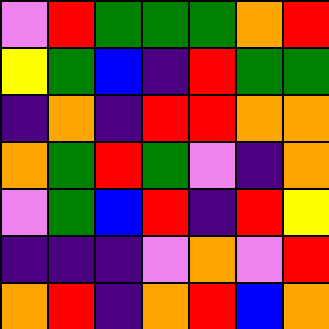[["violet", "red", "green", "green", "green", "orange", "red"], ["yellow", "green", "blue", "indigo", "red", "green", "green"], ["indigo", "orange", "indigo", "red", "red", "orange", "orange"], ["orange", "green", "red", "green", "violet", "indigo", "orange"], ["violet", "green", "blue", "red", "indigo", "red", "yellow"], ["indigo", "indigo", "indigo", "violet", "orange", "violet", "red"], ["orange", "red", "indigo", "orange", "red", "blue", "orange"]]